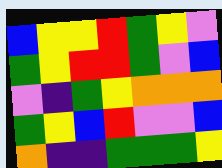[["blue", "yellow", "yellow", "red", "green", "yellow", "violet"], ["green", "yellow", "red", "red", "green", "violet", "blue"], ["violet", "indigo", "green", "yellow", "orange", "orange", "orange"], ["green", "yellow", "blue", "red", "violet", "violet", "blue"], ["orange", "indigo", "indigo", "green", "green", "green", "yellow"]]